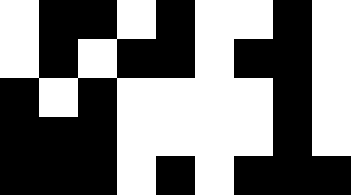[["white", "black", "black", "white", "black", "white", "white", "black", "white"], ["white", "black", "white", "black", "black", "white", "black", "black", "white"], ["black", "white", "black", "white", "white", "white", "white", "black", "white"], ["black", "black", "black", "white", "white", "white", "white", "black", "white"], ["black", "black", "black", "white", "black", "white", "black", "black", "black"]]